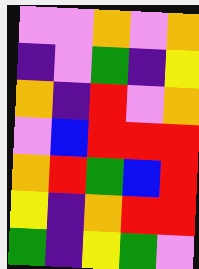[["violet", "violet", "orange", "violet", "orange"], ["indigo", "violet", "green", "indigo", "yellow"], ["orange", "indigo", "red", "violet", "orange"], ["violet", "blue", "red", "red", "red"], ["orange", "red", "green", "blue", "red"], ["yellow", "indigo", "orange", "red", "red"], ["green", "indigo", "yellow", "green", "violet"]]